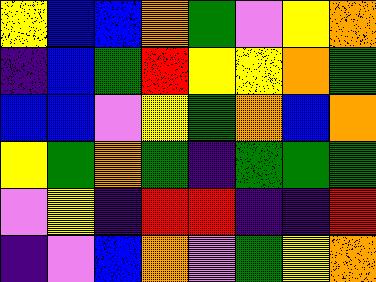[["yellow", "blue", "blue", "orange", "green", "violet", "yellow", "orange"], ["indigo", "blue", "green", "red", "yellow", "yellow", "orange", "green"], ["blue", "blue", "violet", "yellow", "green", "orange", "blue", "orange"], ["yellow", "green", "orange", "green", "indigo", "green", "green", "green"], ["violet", "yellow", "indigo", "red", "red", "indigo", "indigo", "red"], ["indigo", "violet", "blue", "orange", "violet", "green", "yellow", "orange"]]